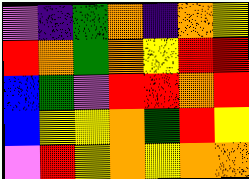[["violet", "indigo", "green", "orange", "indigo", "orange", "yellow"], ["red", "orange", "green", "orange", "yellow", "red", "red"], ["blue", "green", "violet", "red", "red", "orange", "red"], ["blue", "yellow", "yellow", "orange", "green", "red", "yellow"], ["violet", "red", "yellow", "orange", "yellow", "orange", "orange"]]